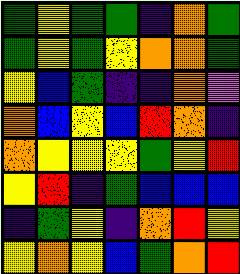[["green", "yellow", "green", "green", "indigo", "orange", "green"], ["green", "yellow", "green", "yellow", "orange", "orange", "green"], ["yellow", "blue", "green", "indigo", "indigo", "orange", "violet"], ["orange", "blue", "yellow", "blue", "red", "orange", "indigo"], ["orange", "yellow", "yellow", "yellow", "green", "yellow", "red"], ["yellow", "red", "indigo", "green", "blue", "blue", "blue"], ["indigo", "green", "yellow", "indigo", "orange", "red", "yellow"], ["yellow", "orange", "yellow", "blue", "green", "orange", "red"]]